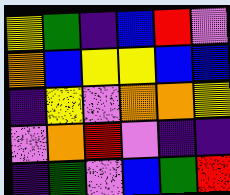[["yellow", "green", "indigo", "blue", "red", "violet"], ["orange", "blue", "yellow", "yellow", "blue", "blue"], ["indigo", "yellow", "violet", "orange", "orange", "yellow"], ["violet", "orange", "red", "violet", "indigo", "indigo"], ["indigo", "green", "violet", "blue", "green", "red"]]